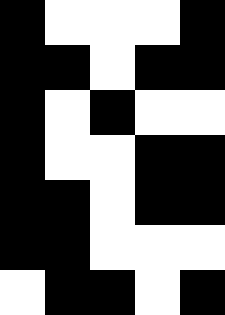[["black", "white", "white", "white", "black"], ["black", "black", "white", "black", "black"], ["black", "white", "black", "white", "white"], ["black", "white", "white", "black", "black"], ["black", "black", "white", "black", "black"], ["black", "black", "white", "white", "white"], ["white", "black", "black", "white", "black"]]